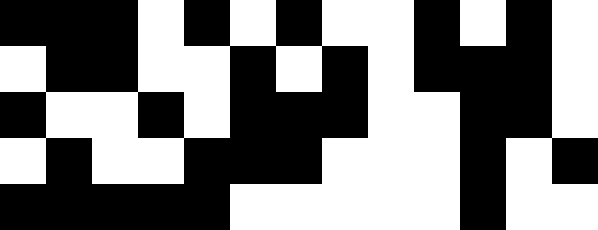[["black", "black", "black", "white", "black", "white", "black", "white", "white", "black", "white", "black", "white"], ["white", "black", "black", "white", "white", "black", "white", "black", "white", "black", "black", "black", "white"], ["black", "white", "white", "black", "white", "black", "black", "black", "white", "white", "black", "black", "white"], ["white", "black", "white", "white", "black", "black", "black", "white", "white", "white", "black", "white", "black"], ["black", "black", "black", "black", "black", "white", "white", "white", "white", "white", "black", "white", "white"]]